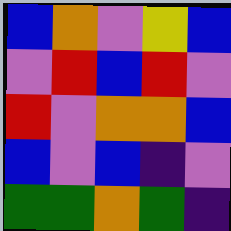[["blue", "orange", "violet", "yellow", "blue"], ["violet", "red", "blue", "red", "violet"], ["red", "violet", "orange", "orange", "blue"], ["blue", "violet", "blue", "indigo", "violet"], ["green", "green", "orange", "green", "indigo"]]